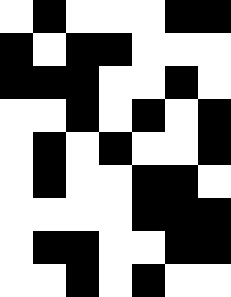[["white", "black", "white", "white", "white", "black", "black"], ["black", "white", "black", "black", "white", "white", "white"], ["black", "black", "black", "white", "white", "black", "white"], ["white", "white", "black", "white", "black", "white", "black"], ["white", "black", "white", "black", "white", "white", "black"], ["white", "black", "white", "white", "black", "black", "white"], ["white", "white", "white", "white", "black", "black", "black"], ["white", "black", "black", "white", "white", "black", "black"], ["white", "white", "black", "white", "black", "white", "white"]]